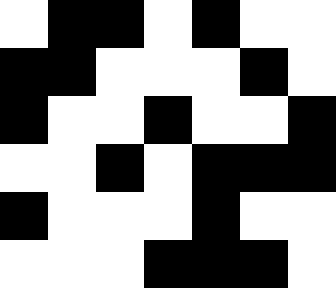[["white", "black", "black", "white", "black", "white", "white"], ["black", "black", "white", "white", "white", "black", "white"], ["black", "white", "white", "black", "white", "white", "black"], ["white", "white", "black", "white", "black", "black", "black"], ["black", "white", "white", "white", "black", "white", "white"], ["white", "white", "white", "black", "black", "black", "white"]]